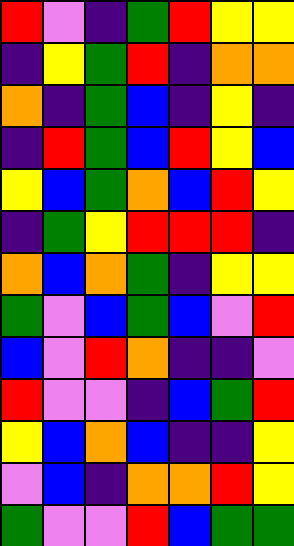[["red", "violet", "indigo", "green", "red", "yellow", "yellow"], ["indigo", "yellow", "green", "red", "indigo", "orange", "orange"], ["orange", "indigo", "green", "blue", "indigo", "yellow", "indigo"], ["indigo", "red", "green", "blue", "red", "yellow", "blue"], ["yellow", "blue", "green", "orange", "blue", "red", "yellow"], ["indigo", "green", "yellow", "red", "red", "red", "indigo"], ["orange", "blue", "orange", "green", "indigo", "yellow", "yellow"], ["green", "violet", "blue", "green", "blue", "violet", "red"], ["blue", "violet", "red", "orange", "indigo", "indigo", "violet"], ["red", "violet", "violet", "indigo", "blue", "green", "red"], ["yellow", "blue", "orange", "blue", "indigo", "indigo", "yellow"], ["violet", "blue", "indigo", "orange", "orange", "red", "yellow"], ["green", "violet", "violet", "red", "blue", "green", "green"]]